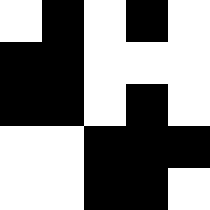[["white", "black", "white", "black", "white"], ["black", "black", "white", "white", "white"], ["black", "black", "white", "black", "white"], ["white", "white", "black", "black", "black"], ["white", "white", "black", "black", "white"]]